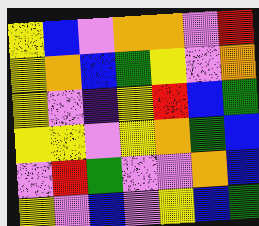[["yellow", "blue", "violet", "orange", "orange", "violet", "red"], ["yellow", "orange", "blue", "green", "yellow", "violet", "orange"], ["yellow", "violet", "indigo", "yellow", "red", "blue", "green"], ["yellow", "yellow", "violet", "yellow", "orange", "green", "blue"], ["violet", "red", "green", "violet", "violet", "orange", "blue"], ["yellow", "violet", "blue", "violet", "yellow", "blue", "green"]]